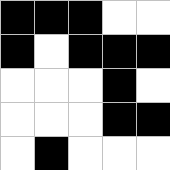[["black", "black", "black", "white", "white"], ["black", "white", "black", "black", "black"], ["white", "white", "white", "black", "white"], ["white", "white", "white", "black", "black"], ["white", "black", "white", "white", "white"]]